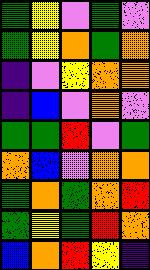[["green", "yellow", "violet", "green", "violet"], ["green", "yellow", "orange", "green", "orange"], ["indigo", "violet", "yellow", "orange", "orange"], ["indigo", "blue", "violet", "orange", "violet"], ["green", "green", "red", "violet", "green"], ["orange", "blue", "violet", "orange", "orange"], ["green", "orange", "green", "orange", "red"], ["green", "yellow", "green", "red", "orange"], ["blue", "orange", "red", "yellow", "indigo"]]